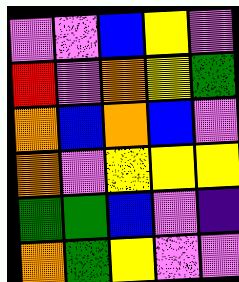[["violet", "violet", "blue", "yellow", "violet"], ["red", "violet", "orange", "yellow", "green"], ["orange", "blue", "orange", "blue", "violet"], ["orange", "violet", "yellow", "yellow", "yellow"], ["green", "green", "blue", "violet", "indigo"], ["orange", "green", "yellow", "violet", "violet"]]